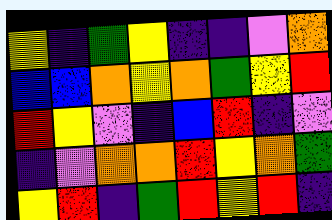[["yellow", "indigo", "green", "yellow", "indigo", "indigo", "violet", "orange"], ["blue", "blue", "orange", "yellow", "orange", "green", "yellow", "red"], ["red", "yellow", "violet", "indigo", "blue", "red", "indigo", "violet"], ["indigo", "violet", "orange", "orange", "red", "yellow", "orange", "green"], ["yellow", "red", "indigo", "green", "red", "yellow", "red", "indigo"]]